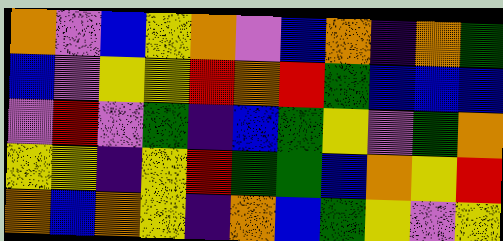[["orange", "violet", "blue", "yellow", "orange", "violet", "blue", "orange", "indigo", "orange", "green"], ["blue", "violet", "yellow", "yellow", "red", "orange", "red", "green", "blue", "blue", "blue"], ["violet", "red", "violet", "green", "indigo", "blue", "green", "yellow", "violet", "green", "orange"], ["yellow", "yellow", "indigo", "yellow", "red", "green", "green", "blue", "orange", "yellow", "red"], ["orange", "blue", "orange", "yellow", "indigo", "orange", "blue", "green", "yellow", "violet", "yellow"]]